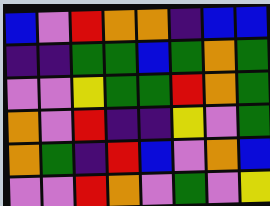[["blue", "violet", "red", "orange", "orange", "indigo", "blue", "blue"], ["indigo", "indigo", "green", "green", "blue", "green", "orange", "green"], ["violet", "violet", "yellow", "green", "green", "red", "orange", "green"], ["orange", "violet", "red", "indigo", "indigo", "yellow", "violet", "green"], ["orange", "green", "indigo", "red", "blue", "violet", "orange", "blue"], ["violet", "violet", "red", "orange", "violet", "green", "violet", "yellow"]]